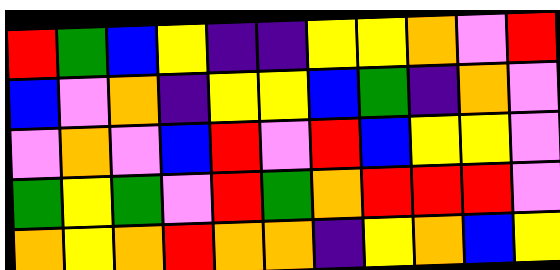[["red", "green", "blue", "yellow", "indigo", "indigo", "yellow", "yellow", "orange", "violet", "red"], ["blue", "violet", "orange", "indigo", "yellow", "yellow", "blue", "green", "indigo", "orange", "violet"], ["violet", "orange", "violet", "blue", "red", "violet", "red", "blue", "yellow", "yellow", "violet"], ["green", "yellow", "green", "violet", "red", "green", "orange", "red", "red", "red", "violet"], ["orange", "yellow", "orange", "red", "orange", "orange", "indigo", "yellow", "orange", "blue", "yellow"]]